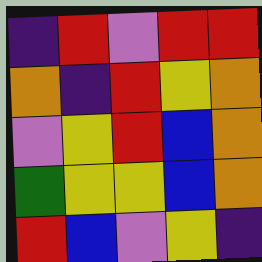[["indigo", "red", "violet", "red", "red"], ["orange", "indigo", "red", "yellow", "orange"], ["violet", "yellow", "red", "blue", "orange"], ["green", "yellow", "yellow", "blue", "orange"], ["red", "blue", "violet", "yellow", "indigo"]]